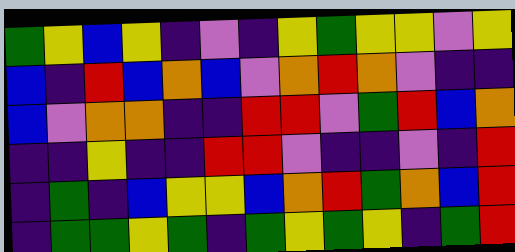[["green", "yellow", "blue", "yellow", "indigo", "violet", "indigo", "yellow", "green", "yellow", "yellow", "violet", "yellow"], ["blue", "indigo", "red", "blue", "orange", "blue", "violet", "orange", "red", "orange", "violet", "indigo", "indigo"], ["blue", "violet", "orange", "orange", "indigo", "indigo", "red", "red", "violet", "green", "red", "blue", "orange"], ["indigo", "indigo", "yellow", "indigo", "indigo", "red", "red", "violet", "indigo", "indigo", "violet", "indigo", "red"], ["indigo", "green", "indigo", "blue", "yellow", "yellow", "blue", "orange", "red", "green", "orange", "blue", "red"], ["indigo", "green", "green", "yellow", "green", "indigo", "green", "yellow", "green", "yellow", "indigo", "green", "red"]]